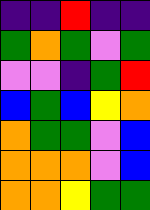[["indigo", "indigo", "red", "indigo", "indigo"], ["green", "orange", "green", "violet", "green"], ["violet", "violet", "indigo", "green", "red"], ["blue", "green", "blue", "yellow", "orange"], ["orange", "green", "green", "violet", "blue"], ["orange", "orange", "orange", "violet", "blue"], ["orange", "orange", "yellow", "green", "green"]]